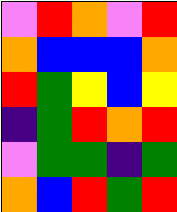[["violet", "red", "orange", "violet", "red"], ["orange", "blue", "blue", "blue", "orange"], ["red", "green", "yellow", "blue", "yellow"], ["indigo", "green", "red", "orange", "red"], ["violet", "green", "green", "indigo", "green"], ["orange", "blue", "red", "green", "red"]]